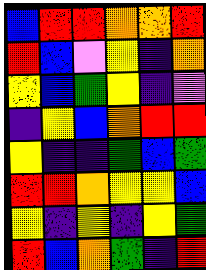[["blue", "red", "red", "orange", "orange", "red"], ["red", "blue", "violet", "yellow", "indigo", "orange"], ["yellow", "blue", "green", "yellow", "indigo", "violet"], ["indigo", "yellow", "blue", "orange", "red", "red"], ["yellow", "indigo", "indigo", "green", "blue", "green"], ["red", "red", "orange", "yellow", "yellow", "blue"], ["yellow", "indigo", "yellow", "indigo", "yellow", "green"], ["red", "blue", "orange", "green", "indigo", "red"]]